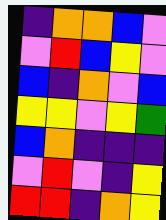[["indigo", "orange", "orange", "blue", "violet"], ["violet", "red", "blue", "yellow", "violet"], ["blue", "indigo", "orange", "violet", "blue"], ["yellow", "yellow", "violet", "yellow", "green"], ["blue", "orange", "indigo", "indigo", "indigo"], ["violet", "red", "violet", "indigo", "yellow"], ["red", "red", "indigo", "orange", "yellow"]]